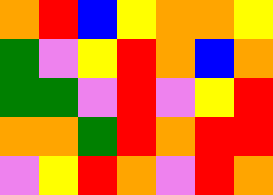[["orange", "red", "blue", "yellow", "orange", "orange", "yellow"], ["green", "violet", "yellow", "red", "orange", "blue", "orange"], ["green", "green", "violet", "red", "violet", "yellow", "red"], ["orange", "orange", "green", "red", "orange", "red", "red"], ["violet", "yellow", "red", "orange", "violet", "red", "orange"]]